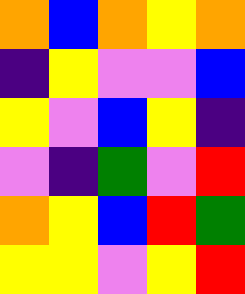[["orange", "blue", "orange", "yellow", "orange"], ["indigo", "yellow", "violet", "violet", "blue"], ["yellow", "violet", "blue", "yellow", "indigo"], ["violet", "indigo", "green", "violet", "red"], ["orange", "yellow", "blue", "red", "green"], ["yellow", "yellow", "violet", "yellow", "red"]]